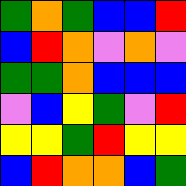[["green", "orange", "green", "blue", "blue", "red"], ["blue", "red", "orange", "violet", "orange", "violet"], ["green", "green", "orange", "blue", "blue", "blue"], ["violet", "blue", "yellow", "green", "violet", "red"], ["yellow", "yellow", "green", "red", "yellow", "yellow"], ["blue", "red", "orange", "orange", "blue", "green"]]